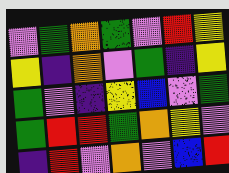[["violet", "green", "orange", "green", "violet", "red", "yellow"], ["yellow", "indigo", "orange", "violet", "green", "indigo", "yellow"], ["green", "violet", "indigo", "yellow", "blue", "violet", "green"], ["green", "red", "red", "green", "orange", "yellow", "violet"], ["indigo", "red", "violet", "orange", "violet", "blue", "red"]]